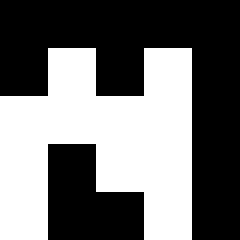[["black", "black", "black", "black", "black"], ["black", "white", "black", "white", "black"], ["white", "white", "white", "white", "black"], ["white", "black", "white", "white", "black"], ["white", "black", "black", "white", "black"]]